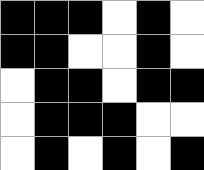[["black", "black", "black", "white", "black", "white"], ["black", "black", "white", "white", "black", "white"], ["white", "black", "black", "white", "black", "black"], ["white", "black", "black", "black", "white", "white"], ["white", "black", "white", "black", "white", "black"]]